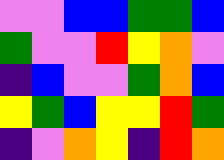[["violet", "violet", "blue", "blue", "green", "green", "blue"], ["green", "violet", "violet", "red", "yellow", "orange", "violet"], ["indigo", "blue", "violet", "violet", "green", "orange", "blue"], ["yellow", "green", "blue", "yellow", "yellow", "red", "green"], ["indigo", "violet", "orange", "yellow", "indigo", "red", "orange"]]